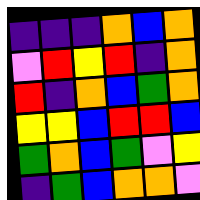[["indigo", "indigo", "indigo", "orange", "blue", "orange"], ["violet", "red", "yellow", "red", "indigo", "orange"], ["red", "indigo", "orange", "blue", "green", "orange"], ["yellow", "yellow", "blue", "red", "red", "blue"], ["green", "orange", "blue", "green", "violet", "yellow"], ["indigo", "green", "blue", "orange", "orange", "violet"]]